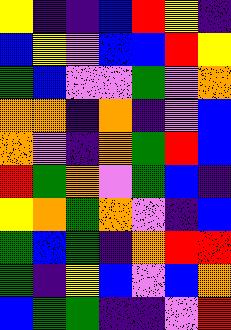[["yellow", "indigo", "indigo", "blue", "red", "yellow", "indigo"], ["blue", "yellow", "violet", "blue", "blue", "red", "yellow"], ["green", "blue", "violet", "violet", "green", "violet", "orange"], ["orange", "orange", "indigo", "orange", "indigo", "violet", "blue"], ["orange", "violet", "indigo", "orange", "green", "red", "blue"], ["red", "green", "orange", "violet", "green", "blue", "indigo"], ["yellow", "orange", "green", "orange", "violet", "indigo", "blue"], ["green", "blue", "green", "indigo", "orange", "red", "red"], ["green", "indigo", "yellow", "blue", "violet", "blue", "orange"], ["blue", "green", "green", "indigo", "indigo", "violet", "red"]]